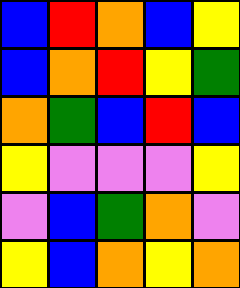[["blue", "red", "orange", "blue", "yellow"], ["blue", "orange", "red", "yellow", "green"], ["orange", "green", "blue", "red", "blue"], ["yellow", "violet", "violet", "violet", "yellow"], ["violet", "blue", "green", "orange", "violet"], ["yellow", "blue", "orange", "yellow", "orange"]]